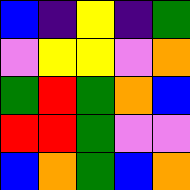[["blue", "indigo", "yellow", "indigo", "green"], ["violet", "yellow", "yellow", "violet", "orange"], ["green", "red", "green", "orange", "blue"], ["red", "red", "green", "violet", "violet"], ["blue", "orange", "green", "blue", "orange"]]